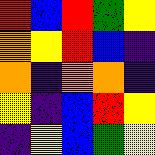[["red", "blue", "red", "green", "yellow"], ["orange", "yellow", "red", "blue", "indigo"], ["orange", "indigo", "orange", "orange", "indigo"], ["yellow", "indigo", "blue", "red", "yellow"], ["indigo", "yellow", "blue", "green", "yellow"]]